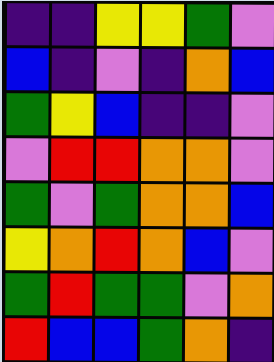[["indigo", "indigo", "yellow", "yellow", "green", "violet"], ["blue", "indigo", "violet", "indigo", "orange", "blue"], ["green", "yellow", "blue", "indigo", "indigo", "violet"], ["violet", "red", "red", "orange", "orange", "violet"], ["green", "violet", "green", "orange", "orange", "blue"], ["yellow", "orange", "red", "orange", "blue", "violet"], ["green", "red", "green", "green", "violet", "orange"], ["red", "blue", "blue", "green", "orange", "indigo"]]